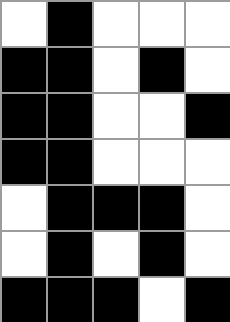[["white", "black", "white", "white", "white"], ["black", "black", "white", "black", "white"], ["black", "black", "white", "white", "black"], ["black", "black", "white", "white", "white"], ["white", "black", "black", "black", "white"], ["white", "black", "white", "black", "white"], ["black", "black", "black", "white", "black"]]